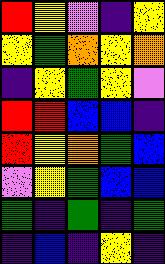[["red", "yellow", "violet", "indigo", "yellow"], ["yellow", "green", "orange", "yellow", "orange"], ["indigo", "yellow", "green", "yellow", "violet"], ["red", "red", "blue", "blue", "indigo"], ["red", "yellow", "orange", "green", "blue"], ["violet", "yellow", "green", "blue", "blue"], ["green", "indigo", "green", "indigo", "green"], ["indigo", "blue", "indigo", "yellow", "indigo"]]